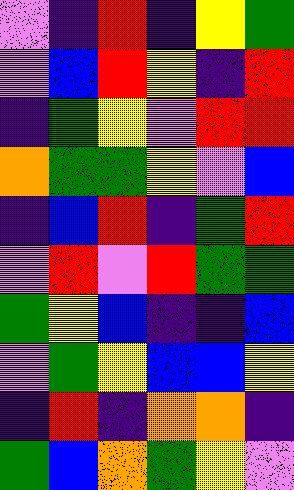[["violet", "indigo", "red", "indigo", "yellow", "green"], ["violet", "blue", "red", "yellow", "indigo", "red"], ["indigo", "green", "yellow", "violet", "red", "red"], ["orange", "green", "green", "yellow", "violet", "blue"], ["indigo", "blue", "red", "indigo", "green", "red"], ["violet", "red", "violet", "red", "green", "green"], ["green", "yellow", "blue", "indigo", "indigo", "blue"], ["violet", "green", "yellow", "blue", "blue", "yellow"], ["indigo", "red", "indigo", "orange", "orange", "indigo"], ["green", "blue", "orange", "green", "yellow", "violet"]]